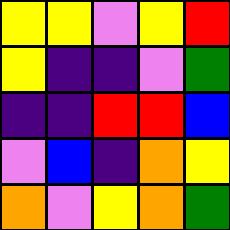[["yellow", "yellow", "violet", "yellow", "red"], ["yellow", "indigo", "indigo", "violet", "green"], ["indigo", "indigo", "red", "red", "blue"], ["violet", "blue", "indigo", "orange", "yellow"], ["orange", "violet", "yellow", "orange", "green"]]